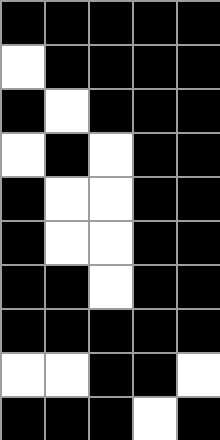[["black", "black", "black", "black", "black"], ["white", "black", "black", "black", "black"], ["black", "white", "black", "black", "black"], ["white", "black", "white", "black", "black"], ["black", "white", "white", "black", "black"], ["black", "white", "white", "black", "black"], ["black", "black", "white", "black", "black"], ["black", "black", "black", "black", "black"], ["white", "white", "black", "black", "white"], ["black", "black", "black", "white", "black"]]